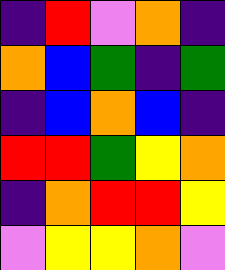[["indigo", "red", "violet", "orange", "indigo"], ["orange", "blue", "green", "indigo", "green"], ["indigo", "blue", "orange", "blue", "indigo"], ["red", "red", "green", "yellow", "orange"], ["indigo", "orange", "red", "red", "yellow"], ["violet", "yellow", "yellow", "orange", "violet"]]